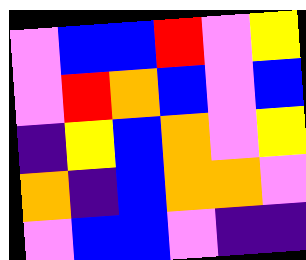[["violet", "blue", "blue", "red", "violet", "yellow"], ["violet", "red", "orange", "blue", "violet", "blue"], ["indigo", "yellow", "blue", "orange", "violet", "yellow"], ["orange", "indigo", "blue", "orange", "orange", "violet"], ["violet", "blue", "blue", "violet", "indigo", "indigo"]]